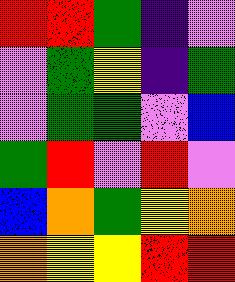[["red", "red", "green", "indigo", "violet"], ["violet", "green", "yellow", "indigo", "green"], ["violet", "green", "green", "violet", "blue"], ["green", "red", "violet", "red", "violet"], ["blue", "orange", "green", "yellow", "orange"], ["orange", "yellow", "yellow", "red", "red"]]